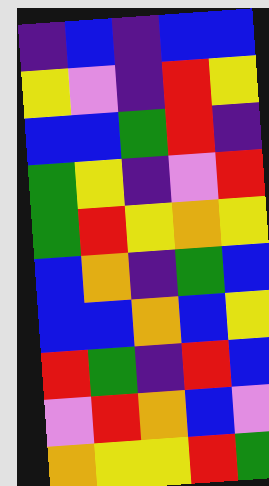[["indigo", "blue", "indigo", "blue", "blue"], ["yellow", "violet", "indigo", "red", "yellow"], ["blue", "blue", "green", "red", "indigo"], ["green", "yellow", "indigo", "violet", "red"], ["green", "red", "yellow", "orange", "yellow"], ["blue", "orange", "indigo", "green", "blue"], ["blue", "blue", "orange", "blue", "yellow"], ["red", "green", "indigo", "red", "blue"], ["violet", "red", "orange", "blue", "violet"], ["orange", "yellow", "yellow", "red", "green"]]